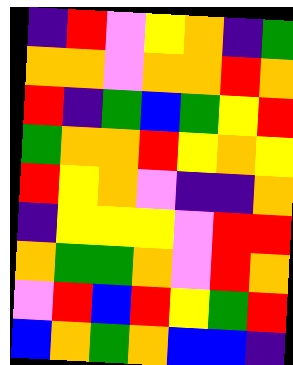[["indigo", "red", "violet", "yellow", "orange", "indigo", "green"], ["orange", "orange", "violet", "orange", "orange", "red", "orange"], ["red", "indigo", "green", "blue", "green", "yellow", "red"], ["green", "orange", "orange", "red", "yellow", "orange", "yellow"], ["red", "yellow", "orange", "violet", "indigo", "indigo", "orange"], ["indigo", "yellow", "yellow", "yellow", "violet", "red", "red"], ["orange", "green", "green", "orange", "violet", "red", "orange"], ["violet", "red", "blue", "red", "yellow", "green", "red"], ["blue", "orange", "green", "orange", "blue", "blue", "indigo"]]